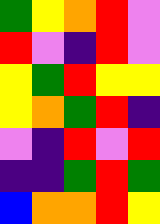[["green", "yellow", "orange", "red", "violet"], ["red", "violet", "indigo", "red", "violet"], ["yellow", "green", "red", "yellow", "yellow"], ["yellow", "orange", "green", "red", "indigo"], ["violet", "indigo", "red", "violet", "red"], ["indigo", "indigo", "green", "red", "green"], ["blue", "orange", "orange", "red", "yellow"]]